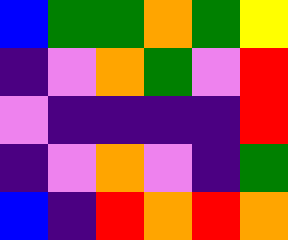[["blue", "green", "green", "orange", "green", "yellow"], ["indigo", "violet", "orange", "green", "violet", "red"], ["violet", "indigo", "indigo", "indigo", "indigo", "red"], ["indigo", "violet", "orange", "violet", "indigo", "green"], ["blue", "indigo", "red", "orange", "red", "orange"]]